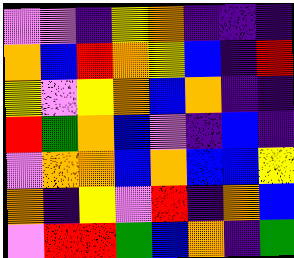[["violet", "violet", "indigo", "yellow", "orange", "indigo", "indigo", "indigo"], ["orange", "blue", "red", "orange", "yellow", "blue", "indigo", "red"], ["yellow", "violet", "yellow", "orange", "blue", "orange", "indigo", "indigo"], ["red", "green", "orange", "blue", "violet", "indigo", "blue", "indigo"], ["violet", "orange", "orange", "blue", "orange", "blue", "blue", "yellow"], ["orange", "indigo", "yellow", "violet", "red", "indigo", "orange", "blue"], ["violet", "red", "red", "green", "blue", "orange", "indigo", "green"]]